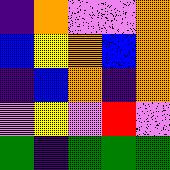[["indigo", "orange", "violet", "violet", "orange"], ["blue", "yellow", "orange", "blue", "orange"], ["indigo", "blue", "orange", "indigo", "orange"], ["violet", "yellow", "violet", "red", "violet"], ["green", "indigo", "green", "green", "green"]]